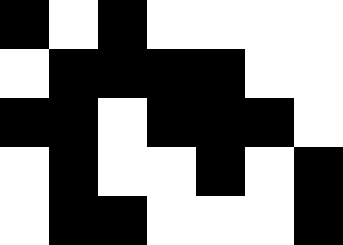[["black", "white", "black", "white", "white", "white", "white"], ["white", "black", "black", "black", "black", "white", "white"], ["black", "black", "white", "black", "black", "black", "white"], ["white", "black", "white", "white", "black", "white", "black"], ["white", "black", "black", "white", "white", "white", "black"]]